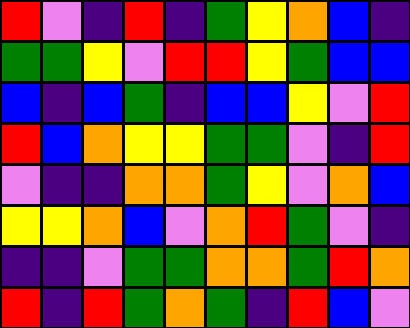[["red", "violet", "indigo", "red", "indigo", "green", "yellow", "orange", "blue", "indigo"], ["green", "green", "yellow", "violet", "red", "red", "yellow", "green", "blue", "blue"], ["blue", "indigo", "blue", "green", "indigo", "blue", "blue", "yellow", "violet", "red"], ["red", "blue", "orange", "yellow", "yellow", "green", "green", "violet", "indigo", "red"], ["violet", "indigo", "indigo", "orange", "orange", "green", "yellow", "violet", "orange", "blue"], ["yellow", "yellow", "orange", "blue", "violet", "orange", "red", "green", "violet", "indigo"], ["indigo", "indigo", "violet", "green", "green", "orange", "orange", "green", "red", "orange"], ["red", "indigo", "red", "green", "orange", "green", "indigo", "red", "blue", "violet"]]